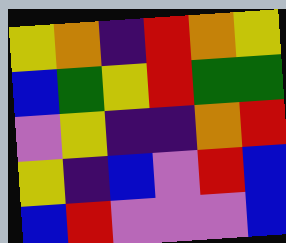[["yellow", "orange", "indigo", "red", "orange", "yellow"], ["blue", "green", "yellow", "red", "green", "green"], ["violet", "yellow", "indigo", "indigo", "orange", "red"], ["yellow", "indigo", "blue", "violet", "red", "blue"], ["blue", "red", "violet", "violet", "violet", "blue"]]